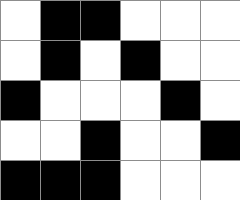[["white", "black", "black", "white", "white", "white"], ["white", "black", "white", "black", "white", "white"], ["black", "white", "white", "white", "black", "white"], ["white", "white", "black", "white", "white", "black"], ["black", "black", "black", "white", "white", "white"]]